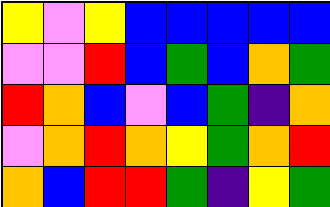[["yellow", "violet", "yellow", "blue", "blue", "blue", "blue", "blue"], ["violet", "violet", "red", "blue", "green", "blue", "orange", "green"], ["red", "orange", "blue", "violet", "blue", "green", "indigo", "orange"], ["violet", "orange", "red", "orange", "yellow", "green", "orange", "red"], ["orange", "blue", "red", "red", "green", "indigo", "yellow", "green"]]